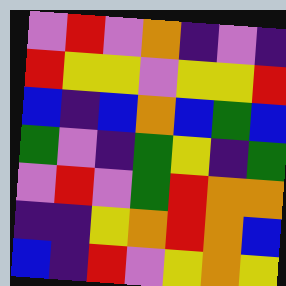[["violet", "red", "violet", "orange", "indigo", "violet", "indigo"], ["red", "yellow", "yellow", "violet", "yellow", "yellow", "red"], ["blue", "indigo", "blue", "orange", "blue", "green", "blue"], ["green", "violet", "indigo", "green", "yellow", "indigo", "green"], ["violet", "red", "violet", "green", "red", "orange", "orange"], ["indigo", "indigo", "yellow", "orange", "red", "orange", "blue"], ["blue", "indigo", "red", "violet", "yellow", "orange", "yellow"]]